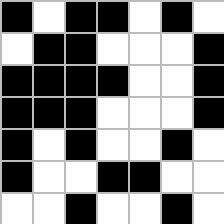[["black", "white", "black", "black", "white", "black", "white"], ["white", "black", "black", "white", "white", "white", "black"], ["black", "black", "black", "black", "white", "white", "black"], ["black", "black", "black", "white", "white", "white", "black"], ["black", "white", "black", "white", "white", "black", "white"], ["black", "white", "white", "black", "black", "white", "white"], ["white", "white", "black", "white", "white", "black", "white"]]